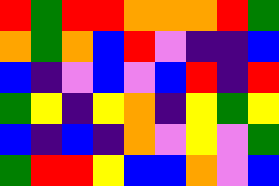[["red", "green", "red", "red", "orange", "orange", "orange", "red", "green"], ["orange", "green", "orange", "blue", "red", "violet", "indigo", "indigo", "blue"], ["blue", "indigo", "violet", "blue", "violet", "blue", "red", "indigo", "red"], ["green", "yellow", "indigo", "yellow", "orange", "indigo", "yellow", "green", "yellow"], ["blue", "indigo", "blue", "indigo", "orange", "violet", "yellow", "violet", "green"], ["green", "red", "red", "yellow", "blue", "blue", "orange", "violet", "blue"]]